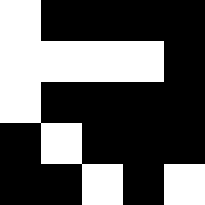[["white", "black", "black", "black", "black"], ["white", "white", "white", "white", "black"], ["white", "black", "black", "black", "black"], ["black", "white", "black", "black", "black"], ["black", "black", "white", "black", "white"]]